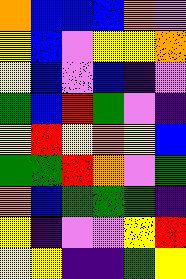[["orange", "blue", "blue", "blue", "orange", "violet"], ["yellow", "blue", "violet", "yellow", "yellow", "orange"], ["yellow", "blue", "violet", "blue", "indigo", "violet"], ["green", "blue", "red", "green", "violet", "indigo"], ["yellow", "red", "yellow", "orange", "yellow", "blue"], ["green", "green", "red", "orange", "violet", "green"], ["orange", "blue", "green", "green", "green", "indigo"], ["yellow", "indigo", "violet", "violet", "yellow", "red"], ["yellow", "yellow", "indigo", "indigo", "green", "yellow"]]